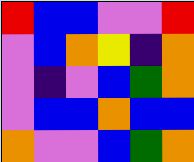[["red", "blue", "blue", "violet", "violet", "red"], ["violet", "blue", "orange", "yellow", "indigo", "orange"], ["violet", "indigo", "violet", "blue", "green", "orange"], ["violet", "blue", "blue", "orange", "blue", "blue"], ["orange", "violet", "violet", "blue", "green", "orange"]]